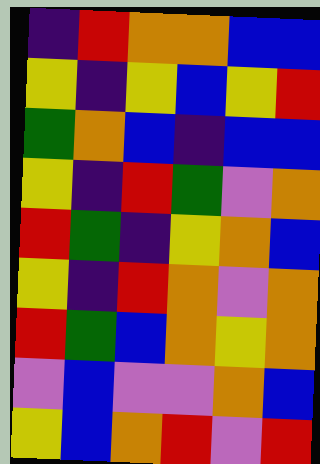[["indigo", "red", "orange", "orange", "blue", "blue"], ["yellow", "indigo", "yellow", "blue", "yellow", "red"], ["green", "orange", "blue", "indigo", "blue", "blue"], ["yellow", "indigo", "red", "green", "violet", "orange"], ["red", "green", "indigo", "yellow", "orange", "blue"], ["yellow", "indigo", "red", "orange", "violet", "orange"], ["red", "green", "blue", "orange", "yellow", "orange"], ["violet", "blue", "violet", "violet", "orange", "blue"], ["yellow", "blue", "orange", "red", "violet", "red"]]